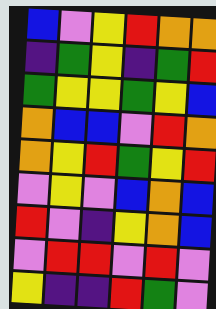[["blue", "violet", "yellow", "red", "orange", "orange"], ["indigo", "green", "yellow", "indigo", "green", "red"], ["green", "yellow", "yellow", "green", "yellow", "blue"], ["orange", "blue", "blue", "violet", "red", "orange"], ["orange", "yellow", "red", "green", "yellow", "red"], ["violet", "yellow", "violet", "blue", "orange", "blue"], ["red", "violet", "indigo", "yellow", "orange", "blue"], ["violet", "red", "red", "violet", "red", "violet"], ["yellow", "indigo", "indigo", "red", "green", "violet"]]